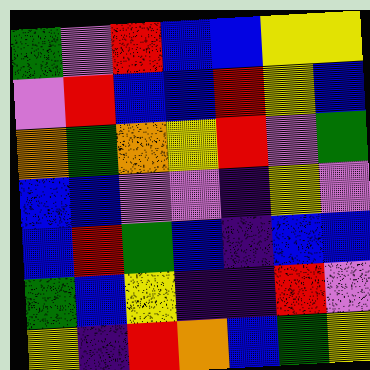[["green", "violet", "red", "blue", "blue", "yellow", "yellow"], ["violet", "red", "blue", "blue", "red", "yellow", "blue"], ["orange", "green", "orange", "yellow", "red", "violet", "green"], ["blue", "blue", "violet", "violet", "indigo", "yellow", "violet"], ["blue", "red", "green", "blue", "indigo", "blue", "blue"], ["green", "blue", "yellow", "indigo", "indigo", "red", "violet"], ["yellow", "indigo", "red", "orange", "blue", "green", "yellow"]]